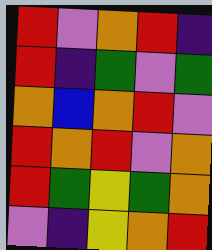[["red", "violet", "orange", "red", "indigo"], ["red", "indigo", "green", "violet", "green"], ["orange", "blue", "orange", "red", "violet"], ["red", "orange", "red", "violet", "orange"], ["red", "green", "yellow", "green", "orange"], ["violet", "indigo", "yellow", "orange", "red"]]